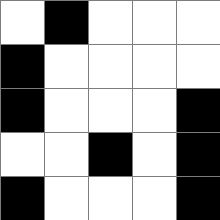[["white", "black", "white", "white", "white"], ["black", "white", "white", "white", "white"], ["black", "white", "white", "white", "black"], ["white", "white", "black", "white", "black"], ["black", "white", "white", "white", "black"]]